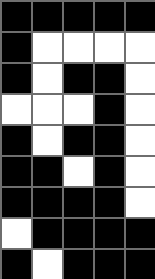[["black", "black", "black", "black", "black"], ["black", "white", "white", "white", "white"], ["black", "white", "black", "black", "white"], ["white", "white", "white", "black", "white"], ["black", "white", "black", "black", "white"], ["black", "black", "white", "black", "white"], ["black", "black", "black", "black", "white"], ["white", "black", "black", "black", "black"], ["black", "white", "black", "black", "black"]]